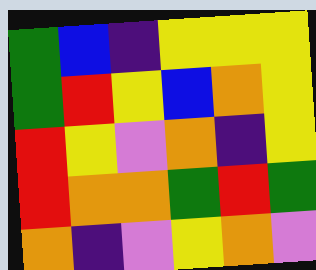[["green", "blue", "indigo", "yellow", "yellow", "yellow"], ["green", "red", "yellow", "blue", "orange", "yellow"], ["red", "yellow", "violet", "orange", "indigo", "yellow"], ["red", "orange", "orange", "green", "red", "green"], ["orange", "indigo", "violet", "yellow", "orange", "violet"]]